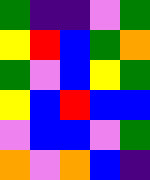[["green", "indigo", "indigo", "violet", "green"], ["yellow", "red", "blue", "green", "orange"], ["green", "violet", "blue", "yellow", "green"], ["yellow", "blue", "red", "blue", "blue"], ["violet", "blue", "blue", "violet", "green"], ["orange", "violet", "orange", "blue", "indigo"]]